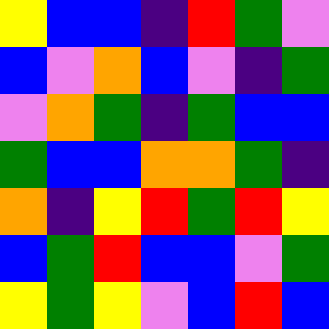[["yellow", "blue", "blue", "indigo", "red", "green", "violet"], ["blue", "violet", "orange", "blue", "violet", "indigo", "green"], ["violet", "orange", "green", "indigo", "green", "blue", "blue"], ["green", "blue", "blue", "orange", "orange", "green", "indigo"], ["orange", "indigo", "yellow", "red", "green", "red", "yellow"], ["blue", "green", "red", "blue", "blue", "violet", "green"], ["yellow", "green", "yellow", "violet", "blue", "red", "blue"]]